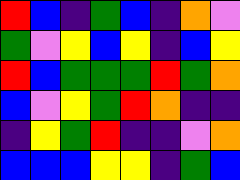[["red", "blue", "indigo", "green", "blue", "indigo", "orange", "violet"], ["green", "violet", "yellow", "blue", "yellow", "indigo", "blue", "yellow"], ["red", "blue", "green", "green", "green", "red", "green", "orange"], ["blue", "violet", "yellow", "green", "red", "orange", "indigo", "indigo"], ["indigo", "yellow", "green", "red", "indigo", "indigo", "violet", "orange"], ["blue", "blue", "blue", "yellow", "yellow", "indigo", "green", "blue"]]